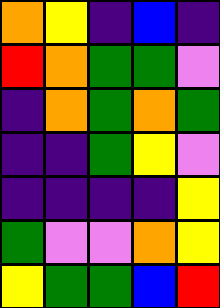[["orange", "yellow", "indigo", "blue", "indigo"], ["red", "orange", "green", "green", "violet"], ["indigo", "orange", "green", "orange", "green"], ["indigo", "indigo", "green", "yellow", "violet"], ["indigo", "indigo", "indigo", "indigo", "yellow"], ["green", "violet", "violet", "orange", "yellow"], ["yellow", "green", "green", "blue", "red"]]